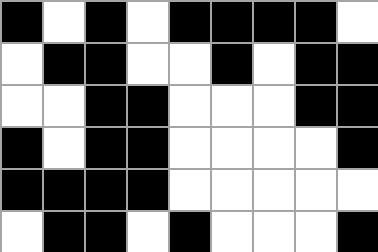[["black", "white", "black", "white", "black", "black", "black", "black", "white"], ["white", "black", "black", "white", "white", "black", "white", "black", "black"], ["white", "white", "black", "black", "white", "white", "white", "black", "black"], ["black", "white", "black", "black", "white", "white", "white", "white", "black"], ["black", "black", "black", "black", "white", "white", "white", "white", "white"], ["white", "black", "black", "white", "black", "white", "white", "white", "black"]]